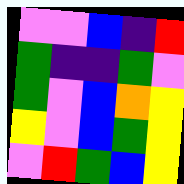[["violet", "violet", "blue", "indigo", "red"], ["green", "indigo", "indigo", "green", "violet"], ["green", "violet", "blue", "orange", "yellow"], ["yellow", "violet", "blue", "green", "yellow"], ["violet", "red", "green", "blue", "yellow"]]